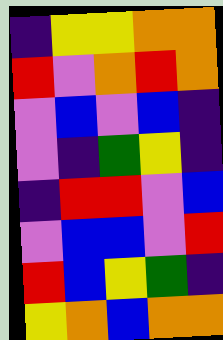[["indigo", "yellow", "yellow", "orange", "orange"], ["red", "violet", "orange", "red", "orange"], ["violet", "blue", "violet", "blue", "indigo"], ["violet", "indigo", "green", "yellow", "indigo"], ["indigo", "red", "red", "violet", "blue"], ["violet", "blue", "blue", "violet", "red"], ["red", "blue", "yellow", "green", "indigo"], ["yellow", "orange", "blue", "orange", "orange"]]